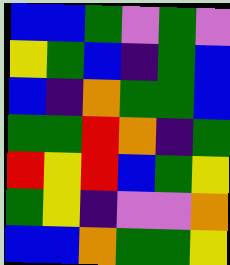[["blue", "blue", "green", "violet", "green", "violet"], ["yellow", "green", "blue", "indigo", "green", "blue"], ["blue", "indigo", "orange", "green", "green", "blue"], ["green", "green", "red", "orange", "indigo", "green"], ["red", "yellow", "red", "blue", "green", "yellow"], ["green", "yellow", "indigo", "violet", "violet", "orange"], ["blue", "blue", "orange", "green", "green", "yellow"]]